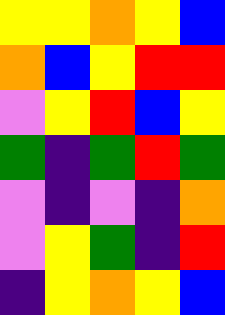[["yellow", "yellow", "orange", "yellow", "blue"], ["orange", "blue", "yellow", "red", "red"], ["violet", "yellow", "red", "blue", "yellow"], ["green", "indigo", "green", "red", "green"], ["violet", "indigo", "violet", "indigo", "orange"], ["violet", "yellow", "green", "indigo", "red"], ["indigo", "yellow", "orange", "yellow", "blue"]]